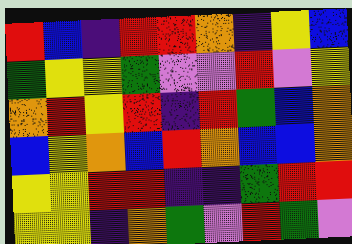[["red", "blue", "indigo", "red", "red", "orange", "indigo", "yellow", "blue"], ["green", "yellow", "yellow", "green", "violet", "violet", "red", "violet", "yellow"], ["orange", "red", "yellow", "red", "indigo", "red", "green", "blue", "orange"], ["blue", "yellow", "orange", "blue", "red", "orange", "blue", "blue", "orange"], ["yellow", "yellow", "red", "red", "indigo", "indigo", "green", "red", "red"], ["yellow", "yellow", "indigo", "orange", "green", "violet", "red", "green", "violet"]]